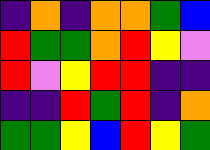[["indigo", "orange", "indigo", "orange", "orange", "green", "blue"], ["red", "green", "green", "orange", "red", "yellow", "violet"], ["red", "violet", "yellow", "red", "red", "indigo", "indigo"], ["indigo", "indigo", "red", "green", "red", "indigo", "orange"], ["green", "green", "yellow", "blue", "red", "yellow", "green"]]